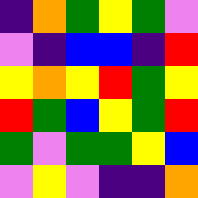[["indigo", "orange", "green", "yellow", "green", "violet"], ["violet", "indigo", "blue", "blue", "indigo", "red"], ["yellow", "orange", "yellow", "red", "green", "yellow"], ["red", "green", "blue", "yellow", "green", "red"], ["green", "violet", "green", "green", "yellow", "blue"], ["violet", "yellow", "violet", "indigo", "indigo", "orange"]]